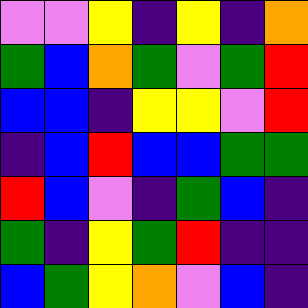[["violet", "violet", "yellow", "indigo", "yellow", "indigo", "orange"], ["green", "blue", "orange", "green", "violet", "green", "red"], ["blue", "blue", "indigo", "yellow", "yellow", "violet", "red"], ["indigo", "blue", "red", "blue", "blue", "green", "green"], ["red", "blue", "violet", "indigo", "green", "blue", "indigo"], ["green", "indigo", "yellow", "green", "red", "indigo", "indigo"], ["blue", "green", "yellow", "orange", "violet", "blue", "indigo"]]